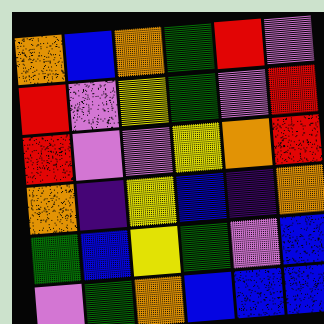[["orange", "blue", "orange", "green", "red", "violet"], ["red", "violet", "yellow", "green", "violet", "red"], ["red", "violet", "violet", "yellow", "orange", "red"], ["orange", "indigo", "yellow", "blue", "indigo", "orange"], ["green", "blue", "yellow", "green", "violet", "blue"], ["violet", "green", "orange", "blue", "blue", "blue"]]